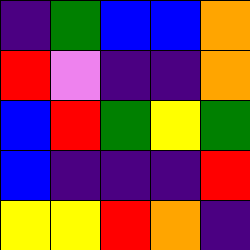[["indigo", "green", "blue", "blue", "orange"], ["red", "violet", "indigo", "indigo", "orange"], ["blue", "red", "green", "yellow", "green"], ["blue", "indigo", "indigo", "indigo", "red"], ["yellow", "yellow", "red", "orange", "indigo"]]